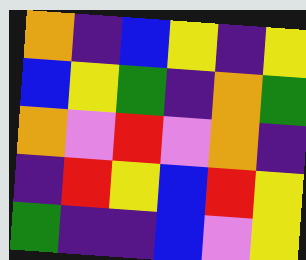[["orange", "indigo", "blue", "yellow", "indigo", "yellow"], ["blue", "yellow", "green", "indigo", "orange", "green"], ["orange", "violet", "red", "violet", "orange", "indigo"], ["indigo", "red", "yellow", "blue", "red", "yellow"], ["green", "indigo", "indigo", "blue", "violet", "yellow"]]